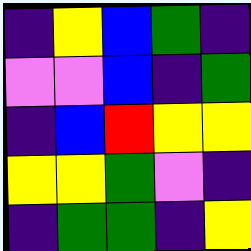[["indigo", "yellow", "blue", "green", "indigo"], ["violet", "violet", "blue", "indigo", "green"], ["indigo", "blue", "red", "yellow", "yellow"], ["yellow", "yellow", "green", "violet", "indigo"], ["indigo", "green", "green", "indigo", "yellow"]]